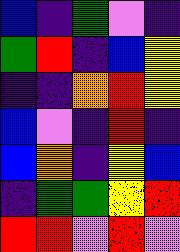[["blue", "indigo", "green", "violet", "indigo"], ["green", "red", "indigo", "blue", "yellow"], ["indigo", "indigo", "orange", "red", "yellow"], ["blue", "violet", "indigo", "red", "indigo"], ["blue", "orange", "indigo", "yellow", "blue"], ["indigo", "green", "green", "yellow", "red"], ["red", "red", "violet", "red", "violet"]]